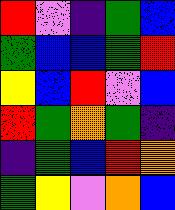[["red", "violet", "indigo", "green", "blue"], ["green", "blue", "blue", "green", "red"], ["yellow", "blue", "red", "violet", "blue"], ["red", "green", "orange", "green", "indigo"], ["indigo", "green", "blue", "red", "orange"], ["green", "yellow", "violet", "orange", "blue"]]